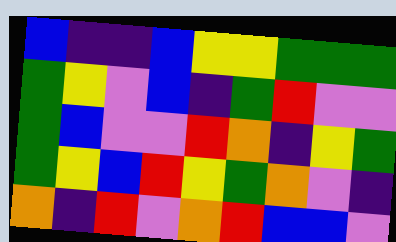[["blue", "indigo", "indigo", "blue", "yellow", "yellow", "green", "green", "green"], ["green", "yellow", "violet", "blue", "indigo", "green", "red", "violet", "violet"], ["green", "blue", "violet", "violet", "red", "orange", "indigo", "yellow", "green"], ["green", "yellow", "blue", "red", "yellow", "green", "orange", "violet", "indigo"], ["orange", "indigo", "red", "violet", "orange", "red", "blue", "blue", "violet"]]